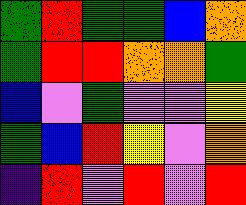[["green", "red", "green", "green", "blue", "orange"], ["green", "red", "red", "orange", "orange", "green"], ["blue", "violet", "green", "violet", "violet", "yellow"], ["green", "blue", "red", "yellow", "violet", "orange"], ["indigo", "red", "violet", "red", "violet", "red"]]